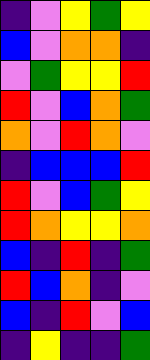[["indigo", "violet", "yellow", "green", "yellow"], ["blue", "violet", "orange", "orange", "indigo"], ["violet", "green", "yellow", "yellow", "red"], ["red", "violet", "blue", "orange", "green"], ["orange", "violet", "red", "orange", "violet"], ["indigo", "blue", "blue", "blue", "red"], ["red", "violet", "blue", "green", "yellow"], ["red", "orange", "yellow", "yellow", "orange"], ["blue", "indigo", "red", "indigo", "green"], ["red", "blue", "orange", "indigo", "violet"], ["blue", "indigo", "red", "violet", "blue"], ["indigo", "yellow", "indigo", "indigo", "green"]]